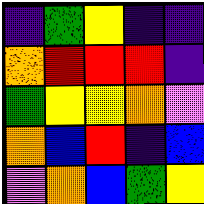[["indigo", "green", "yellow", "indigo", "indigo"], ["orange", "red", "red", "red", "indigo"], ["green", "yellow", "yellow", "orange", "violet"], ["orange", "blue", "red", "indigo", "blue"], ["violet", "orange", "blue", "green", "yellow"]]